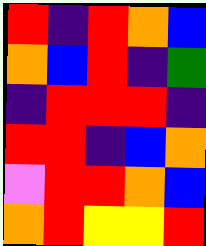[["red", "indigo", "red", "orange", "blue"], ["orange", "blue", "red", "indigo", "green"], ["indigo", "red", "red", "red", "indigo"], ["red", "red", "indigo", "blue", "orange"], ["violet", "red", "red", "orange", "blue"], ["orange", "red", "yellow", "yellow", "red"]]